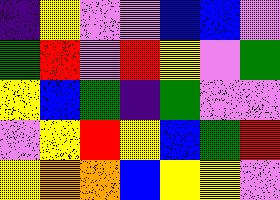[["indigo", "yellow", "violet", "violet", "blue", "blue", "violet"], ["green", "red", "violet", "red", "yellow", "violet", "green"], ["yellow", "blue", "green", "indigo", "green", "violet", "violet"], ["violet", "yellow", "red", "yellow", "blue", "green", "red"], ["yellow", "orange", "orange", "blue", "yellow", "yellow", "violet"]]